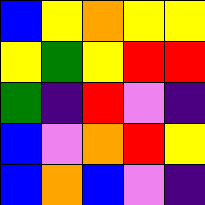[["blue", "yellow", "orange", "yellow", "yellow"], ["yellow", "green", "yellow", "red", "red"], ["green", "indigo", "red", "violet", "indigo"], ["blue", "violet", "orange", "red", "yellow"], ["blue", "orange", "blue", "violet", "indigo"]]